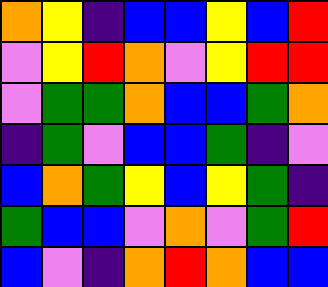[["orange", "yellow", "indigo", "blue", "blue", "yellow", "blue", "red"], ["violet", "yellow", "red", "orange", "violet", "yellow", "red", "red"], ["violet", "green", "green", "orange", "blue", "blue", "green", "orange"], ["indigo", "green", "violet", "blue", "blue", "green", "indigo", "violet"], ["blue", "orange", "green", "yellow", "blue", "yellow", "green", "indigo"], ["green", "blue", "blue", "violet", "orange", "violet", "green", "red"], ["blue", "violet", "indigo", "orange", "red", "orange", "blue", "blue"]]